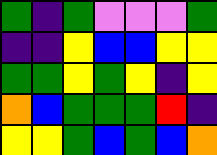[["green", "indigo", "green", "violet", "violet", "violet", "green"], ["indigo", "indigo", "yellow", "blue", "blue", "yellow", "yellow"], ["green", "green", "yellow", "green", "yellow", "indigo", "yellow"], ["orange", "blue", "green", "green", "green", "red", "indigo"], ["yellow", "yellow", "green", "blue", "green", "blue", "orange"]]